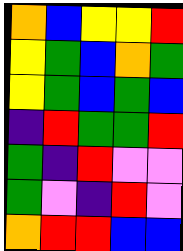[["orange", "blue", "yellow", "yellow", "red"], ["yellow", "green", "blue", "orange", "green"], ["yellow", "green", "blue", "green", "blue"], ["indigo", "red", "green", "green", "red"], ["green", "indigo", "red", "violet", "violet"], ["green", "violet", "indigo", "red", "violet"], ["orange", "red", "red", "blue", "blue"]]